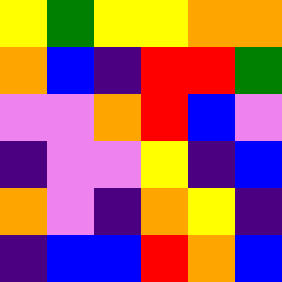[["yellow", "green", "yellow", "yellow", "orange", "orange"], ["orange", "blue", "indigo", "red", "red", "green"], ["violet", "violet", "orange", "red", "blue", "violet"], ["indigo", "violet", "violet", "yellow", "indigo", "blue"], ["orange", "violet", "indigo", "orange", "yellow", "indigo"], ["indigo", "blue", "blue", "red", "orange", "blue"]]